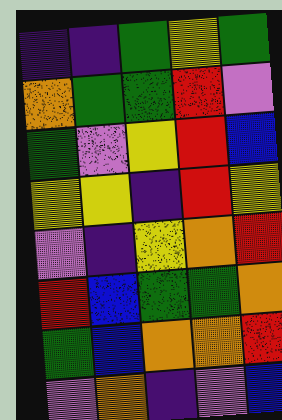[["indigo", "indigo", "green", "yellow", "green"], ["orange", "green", "green", "red", "violet"], ["green", "violet", "yellow", "red", "blue"], ["yellow", "yellow", "indigo", "red", "yellow"], ["violet", "indigo", "yellow", "orange", "red"], ["red", "blue", "green", "green", "orange"], ["green", "blue", "orange", "orange", "red"], ["violet", "orange", "indigo", "violet", "blue"]]